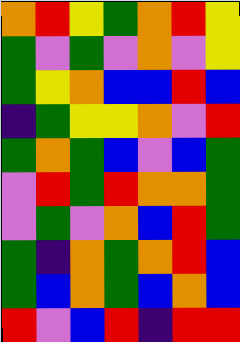[["orange", "red", "yellow", "green", "orange", "red", "yellow"], ["green", "violet", "green", "violet", "orange", "violet", "yellow"], ["green", "yellow", "orange", "blue", "blue", "red", "blue"], ["indigo", "green", "yellow", "yellow", "orange", "violet", "red"], ["green", "orange", "green", "blue", "violet", "blue", "green"], ["violet", "red", "green", "red", "orange", "orange", "green"], ["violet", "green", "violet", "orange", "blue", "red", "green"], ["green", "indigo", "orange", "green", "orange", "red", "blue"], ["green", "blue", "orange", "green", "blue", "orange", "blue"], ["red", "violet", "blue", "red", "indigo", "red", "red"]]